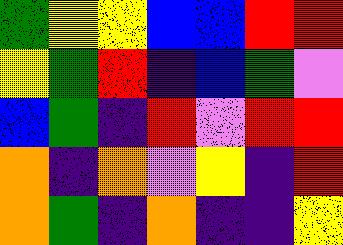[["green", "yellow", "yellow", "blue", "blue", "red", "red"], ["yellow", "green", "red", "indigo", "blue", "green", "violet"], ["blue", "green", "indigo", "red", "violet", "red", "red"], ["orange", "indigo", "orange", "violet", "yellow", "indigo", "red"], ["orange", "green", "indigo", "orange", "indigo", "indigo", "yellow"]]